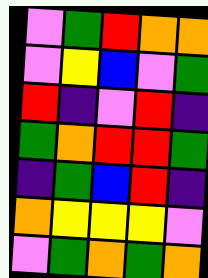[["violet", "green", "red", "orange", "orange"], ["violet", "yellow", "blue", "violet", "green"], ["red", "indigo", "violet", "red", "indigo"], ["green", "orange", "red", "red", "green"], ["indigo", "green", "blue", "red", "indigo"], ["orange", "yellow", "yellow", "yellow", "violet"], ["violet", "green", "orange", "green", "orange"]]